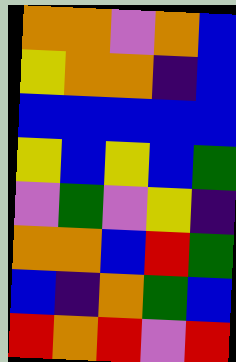[["orange", "orange", "violet", "orange", "blue"], ["yellow", "orange", "orange", "indigo", "blue"], ["blue", "blue", "blue", "blue", "blue"], ["yellow", "blue", "yellow", "blue", "green"], ["violet", "green", "violet", "yellow", "indigo"], ["orange", "orange", "blue", "red", "green"], ["blue", "indigo", "orange", "green", "blue"], ["red", "orange", "red", "violet", "red"]]